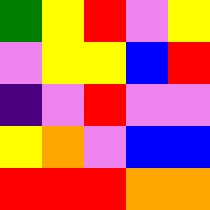[["green", "yellow", "red", "violet", "yellow"], ["violet", "yellow", "yellow", "blue", "red"], ["indigo", "violet", "red", "violet", "violet"], ["yellow", "orange", "violet", "blue", "blue"], ["red", "red", "red", "orange", "orange"]]